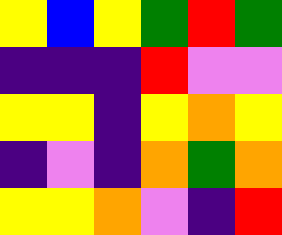[["yellow", "blue", "yellow", "green", "red", "green"], ["indigo", "indigo", "indigo", "red", "violet", "violet"], ["yellow", "yellow", "indigo", "yellow", "orange", "yellow"], ["indigo", "violet", "indigo", "orange", "green", "orange"], ["yellow", "yellow", "orange", "violet", "indigo", "red"]]